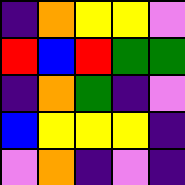[["indigo", "orange", "yellow", "yellow", "violet"], ["red", "blue", "red", "green", "green"], ["indigo", "orange", "green", "indigo", "violet"], ["blue", "yellow", "yellow", "yellow", "indigo"], ["violet", "orange", "indigo", "violet", "indigo"]]